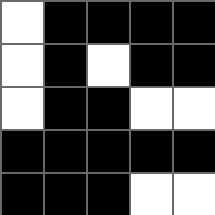[["white", "black", "black", "black", "black"], ["white", "black", "white", "black", "black"], ["white", "black", "black", "white", "white"], ["black", "black", "black", "black", "black"], ["black", "black", "black", "white", "white"]]